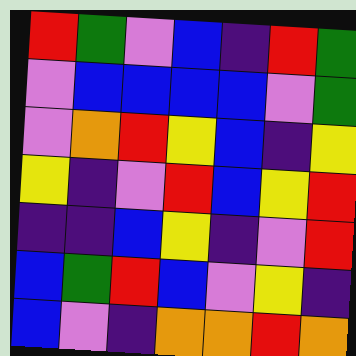[["red", "green", "violet", "blue", "indigo", "red", "green"], ["violet", "blue", "blue", "blue", "blue", "violet", "green"], ["violet", "orange", "red", "yellow", "blue", "indigo", "yellow"], ["yellow", "indigo", "violet", "red", "blue", "yellow", "red"], ["indigo", "indigo", "blue", "yellow", "indigo", "violet", "red"], ["blue", "green", "red", "blue", "violet", "yellow", "indigo"], ["blue", "violet", "indigo", "orange", "orange", "red", "orange"]]